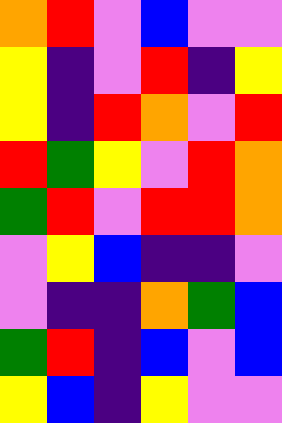[["orange", "red", "violet", "blue", "violet", "violet"], ["yellow", "indigo", "violet", "red", "indigo", "yellow"], ["yellow", "indigo", "red", "orange", "violet", "red"], ["red", "green", "yellow", "violet", "red", "orange"], ["green", "red", "violet", "red", "red", "orange"], ["violet", "yellow", "blue", "indigo", "indigo", "violet"], ["violet", "indigo", "indigo", "orange", "green", "blue"], ["green", "red", "indigo", "blue", "violet", "blue"], ["yellow", "blue", "indigo", "yellow", "violet", "violet"]]